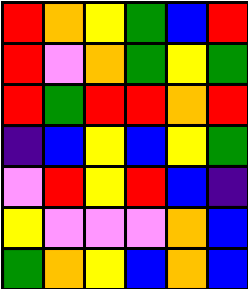[["red", "orange", "yellow", "green", "blue", "red"], ["red", "violet", "orange", "green", "yellow", "green"], ["red", "green", "red", "red", "orange", "red"], ["indigo", "blue", "yellow", "blue", "yellow", "green"], ["violet", "red", "yellow", "red", "blue", "indigo"], ["yellow", "violet", "violet", "violet", "orange", "blue"], ["green", "orange", "yellow", "blue", "orange", "blue"]]